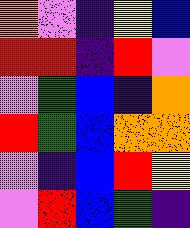[["orange", "violet", "indigo", "yellow", "blue"], ["red", "red", "indigo", "red", "violet"], ["violet", "green", "blue", "indigo", "orange"], ["red", "green", "blue", "orange", "orange"], ["violet", "indigo", "blue", "red", "yellow"], ["violet", "red", "blue", "green", "indigo"]]